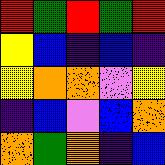[["red", "green", "red", "green", "red"], ["yellow", "blue", "indigo", "blue", "indigo"], ["yellow", "orange", "orange", "violet", "yellow"], ["indigo", "blue", "violet", "blue", "orange"], ["orange", "green", "orange", "indigo", "blue"]]